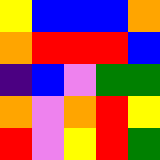[["yellow", "blue", "blue", "blue", "orange"], ["orange", "red", "red", "red", "blue"], ["indigo", "blue", "violet", "green", "green"], ["orange", "violet", "orange", "red", "yellow"], ["red", "violet", "yellow", "red", "green"]]